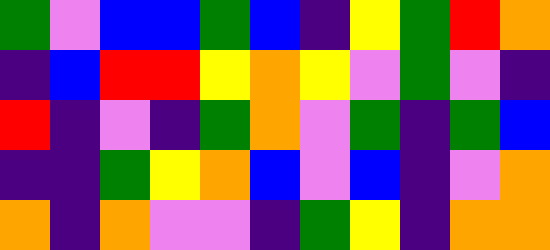[["green", "violet", "blue", "blue", "green", "blue", "indigo", "yellow", "green", "red", "orange"], ["indigo", "blue", "red", "red", "yellow", "orange", "yellow", "violet", "green", "violet", "indigo"], ["red", "indigo", "violet", "indigo", "green", "orange", "violet", "green", "indigo", "green", "blue"], ["indigo", "indigo", "green", "yellow", "orange", "blue", "violet", "blue", "indigo", "violet", "orange"], ["orange", "indigo", "orange", "violet", "violet", "indigo", "green", "yellow", "indigo", "orange", "orange"]]